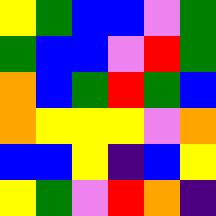[["yellow", "green", "blue", "blue", "violet", "green"], ["green", "blue", "blue", "violet", "red", "green"], ["orange", "blue", "green", "red", "green", "blue"], ["orange", "yellow", "yellow", "yellow", "violet", "orange"], ["blue", "blue", "yellow", "indigo", "blue", "yellow"], ["yellow", "green", "violet", "red", "orange", "indigo"]]